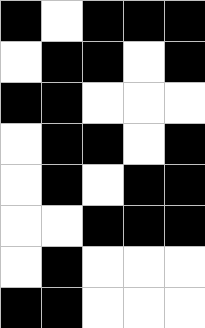[["black", "white", "black", "black", "black"], ["white", "black", "black", "white", "black"], ["black", "black", "white", "white", "white"], ["white", "black", "black", "white", "black"], ["white", "black", "white", "black", "black"], ["white", "white", "black", "black", "black"], ["white", "black", "white", "white", "white"], ["black", "black", "white", "white", "white"]]